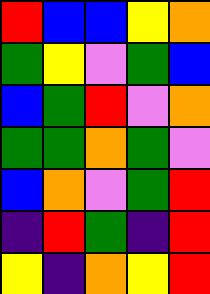[["red", "blue", "blue", "yellow", "orange"], ["green", "yellow", "violet", "green", "blue"], ["blue", "green", "red", "violet", "orange"], ["green", "green", "orange", "green", "violet"], ["blue", "orange", "violet", "green", "red"], ["indigo", "red", "green", "indigo", "red"], ["yellow", "indigo", "orange", "yellow", "red"]]